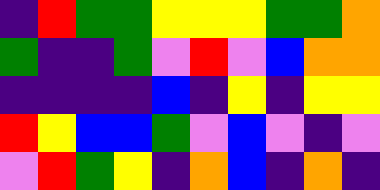[["indigo", "red", "green", "green", "yellow", "yellow", "yellow", "green", "green", "orange"], ["green", "indigo", "indigo", "green", "violet", "red", "violet", "blue", "orange", "orange"], ["indigo", "indigo", "indigo", "indigo", "blue", "indigo", "yellow", "indigo", "yellow", "yellow"], ["red", "yellow", "blue", "blue", "green", "violet", "blue", "violet", "indigo", "violet"], ["violet", "red", "green", "yellow", "indigo", "orange", "blue", "indigo", "orange", "indigo"]]